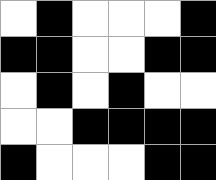[["white", "black", "white", "white", "white", "black"], ["black", "black", "white", "white", "black", "black"], ["white", "black", "white", "black", "white", "white"], ["white", "white", "black", "black", "black", "black"], ["black", "white", "white", "white", "black", "black"]]